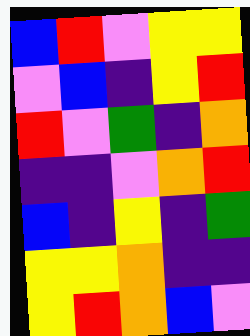[["blue", "red", "violet", "yellow", "yellow"], ["violet", "blue", "indigo", "yellow", "red"], ["red", "violet", "green", "indigo", "orange"], ["indigo", "indigo", "violet", "orange", "red"], ["blue", "indigo", "yellow", "indigo", "green"], ["yellow", "yellow", "orange", "indigo", "indigo"], ["yellow", "red", "orange", "blue", "violet"]]